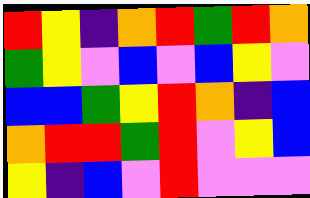[["red", "yellow", "indigo", "orange", "red", "green", "red", "orange"], ["green", "yellow", "violet", "blue", "violet", "blue", "yellow", "violet"], ["blue", "blue", "green", "yellow", "red", "orange", "indigo", "blue"], ["orange", "red", "red", "green", "red", "violet", "yellow", "blue"], ["yellow", "indigo", "blue", "violet", "red", "violet", "violet", "violet"]]